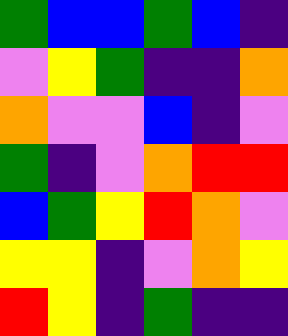[["green", "blue", "blue", "green", "blue", "indigo"], ["violet", "yellow", "green", "indigo", "indigo", "orange"], ["orange", "violet", "violet", "blue", "indigo", "violet"], ["green", "indigo", "violet", "orange", "red", "red"], ["blue", "green", "yellow", "red", "orange", "violet"], ["yellow", "yellow", "indigo", "violet", "orange", "yellow"], ["red", "yellow", "indigo", "green", "indigo", "indigo"]]